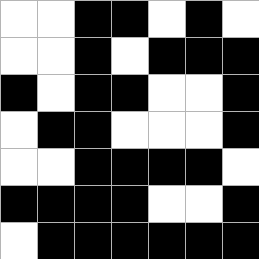[["white", "white", "black", "black", "white", "black", "white"], ["white", "white", "black", "white", "black", "black", "black"], ["black", "white", "black", "black", "white", "white", "black"], ["white", "black", "black", "white", "white", "white", "black"], ["white", "white", "black", "black", "black", "black", "white"], ["black", "black", "black", "black", "white", "white", "black"], ["white", "black", "black", "black", "black", "black", "black"]]